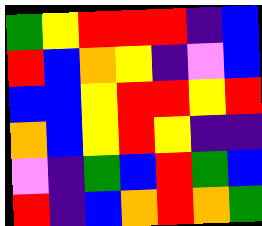[["green", "yellow", "red", "red", "red", "indigo", "blue"], ["red", "blue", "orange", "yellow", "indigo", "violet", "blue"], ["blue", "blue", "yellow", "red", "red", "yellow", "red"], ["orange", "blue", "yellow", "red", "yellow", "indigo", "indigo"], ["violet", "indigo", "green", "blue", "red", "green", "blue"], ["red", "indigo", "blue", "orange", "red", "orange", "green"]]